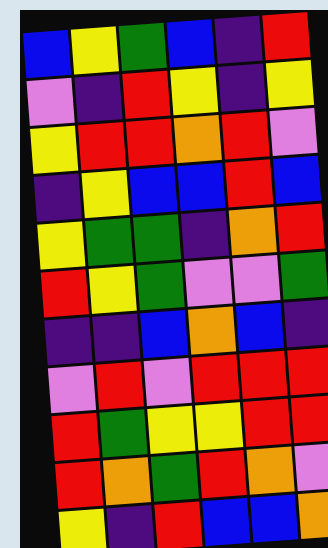[["blue", "yellow", "green", "blue", "indigo", "red"], ["violet", "indigo", "red", "yellow", "indigo", "yellow"], ["yellow", "red", "red", "orange", "red", "violet"], ["indigo", "yellow", "blue", "blue", "red", "blue"], ["yellow", "green", "green", "indigo", "orange", "red"], ["red", "yellow", "green", "violet", "violet", "green"], ["indigo", "indigo", "blue", "orange", "blue", "indigo"], ["violet", "red", "violet", "red", "red", "red"], ["red", "green", "yellow", "yellow", "red", "red"], ["red", "orange", "green", "red", "orange", "violet"], ["yellow", "indigo", "red", "blue", "blue", "orange"]]